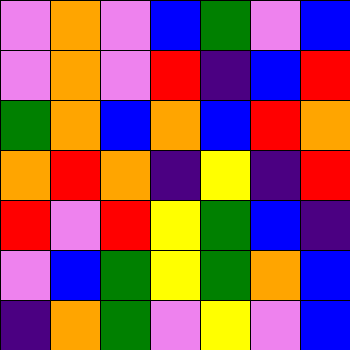[["violet", "orange", "violet", "blue", "green", "violet", "blue"], ["violet", "orange", "violet", "red", "indigo", "blue", "red"], ["green", "orange", "blue", "orange", "blue", "red", "orange"], ["orange", "red", "orange", "indigo", "yellow", "indigo", "red"], ["red", "violet", "red", "yellow", "green", "blue", "indigo"], ["violet", "blue", "green", "yellow", "green", "orange", "blue"], ["indigo", "orange", "green", "violet", "yellow", "violet", "blue"]]